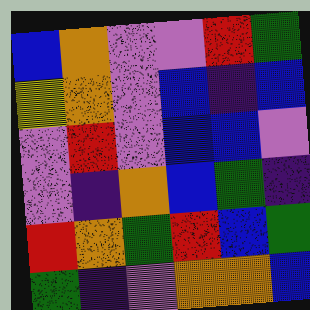[["blue", "orange", "violet", "violet", "red", "green"], ["yellow", "orange", "violet", "blue", "indigo", "blue"], ["violet", "red", "violet", "blue", "blue", "violet"], ["violet", "indigo", "orange", "blue", "green", "indigo"], ["red", "orange", "green", "red", "blue", "green"], ["green", "indigo", "violet", "orange", "orange", "blue"]]